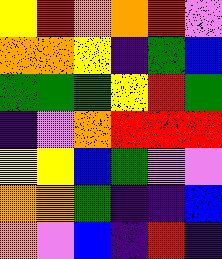[["yellow", "red", "orange", "orange", "red", "violet"], ["orange", "orange", "yellow", "indigo", "green", "blue"], ["green", "green", "green", "yellow", "red", "green"], ["indigo", "violet", "orange", "red", "red", "red"], ["yellow", "yellow", "blue", "green", "violet", "violet"], ["orange", "orange", "green", "indigo", "indigo", "blue"], ["orange", "violet", "blue", "indigo", "red", "indigo"]]